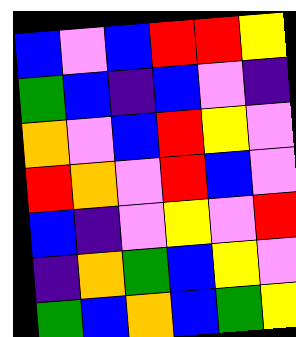[["blue", "violet", "blue", "red", "red", "yellow"], ["green", "blue", "indigo", "blue", "violet", "indigo"], ["orange", "violet", "blue", "red", "yellow", "violet"], ["red", "orange", "violet", "red", "blue", "violet"], ["blue", "indigo", "violet", "yellow", "violet", "red"], ["indigo", "orange", "green", "blue", "yellow", "violet"], ["green", "blue", "orange", "blue", "green", "yellow"]]